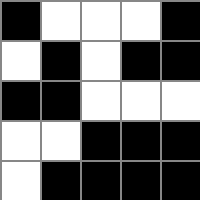[["black", "white", "white", "white", "black"], ["white", "black", "white", "black", "black"], ["black", "black", "white", "white", "white"], ["white", "white", "black", "black", "black"], ["white", "black", "black", "black", "black"]]